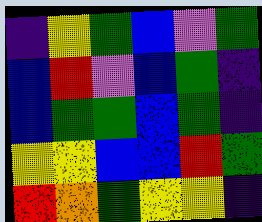[["indigo", "yellow", "green", "blue", "violet", "green"], ["blue", "red", "violet", "blue", "green", "indigo"], ["blue", "green", "green", "blue", "green", "indigo"], ["yellow", "yellow", "blue", "blue", "red", "green"], ["red", "orange", "green", "yellow", "yellow", "indigo"]]